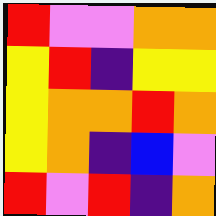[["red", "violet", "violet", "orange", "orange"], ["yellow", "red", "indigo", "yellow", "yellow"], ["yellow", "orange", "orange", "red", "orange"], ["yellow", "orange", "indigo", "blue", "violet"], ["red", "violet", "red", "indigo", "orange"]]